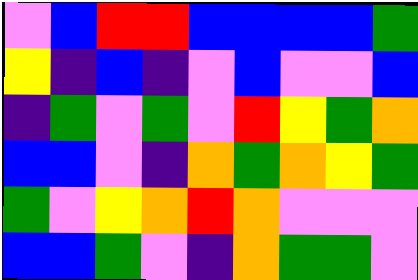[["violet", "blue", "red", "red", "blue", "blue", "blue", "blue", "green"], ["yellow", "indigo", "blue", "indigo", "violet", "blue", "violet", "violet", "blue"], ["indigo", "green", "violet", "green", "violet", "red", "yellow", "green", "orange"], ["blue", "blue", "violet", "indigo", "orange", "green", "orange", "yellow", "green"], ["green", "violet", "yellow", "orange", "red", "orange", "violet", "violet", "violet"], ["blue", "blue", "green", "violet", "indigo", "orange", "green", "green", "violet"]]